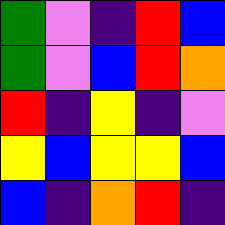[["green", "violet", "indigo", "red", "blue"], ["green", "violet", "blue", "red", "orange"], ["red", "indigo", "yellow", "indigo", "violet"], ["yellow", "blue", "yellow", "yellow", "blue"], ["blue", "indigo", "orange", "red", "indigo"]]